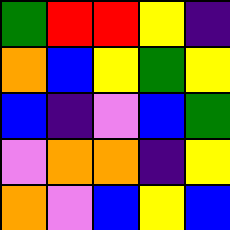[["green", "red", "red", "yellow", "indigo"], ["orange", "blue", "yellow", "green", "yellow"], ["blue", "indigo", "violet", "blue", "green"], ["violet", "orange", "orange", "indigo", "yellow"], ["orange", "violet", "blue", "yellow", "blue"]]